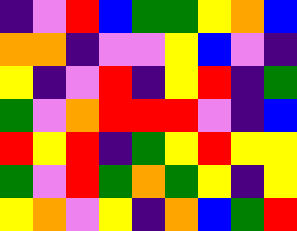[["indigo", "violet", "red", "blue", "green", "green", "yellow", "orange", "blue"], ["orange", "orange", "indigo", "violet", "violet", "yellow", "blue", "violet", "indigo"], ["yellow", "indigo", "violet", "red", "indigo", "yellow", "red", "indigo", "green"], ["green", "violet", "orange", "red", "red", "red", "violet", "indigo", "blue"], ["red", "yellow", "red", "indigo", "green", "yellow", "red", "yellow", "yellow"], ["green", "violet", "red", "green", "orange", "green", "yellow", "indigo", "yellow"], ["yellow", "orange", "violet", "yellow", "indigo", "orange", "blue", "green", "red"]]